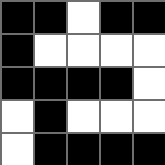[["black", "black", "white", "black", "black"], ["black", "white", "white", "white", "white"], ["black", "black", "black", "black", "white"], ["white", "black", "white", "white", "white"], ["white", "black", "black", "black", "black"]]